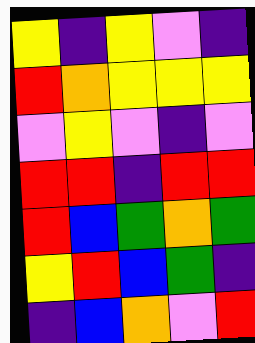[["yellow", "indigo", "yellow", "violet", "indigo"], ["red", "orange", "yellow", "yellow", "yellow"], ["violet", "yellow", "violet", "indigo", "violet"], ["red", "red", "indigo", "red", "red"], ["red", "blue", "green", "orange", "green"], ["yellow", "red", "blue", "green", "indigo"], ["indigo", "blue", "orange", "violet", "red"]]